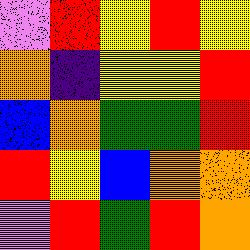[["violet", "red", "yellow", "red", "yellow"], ["orange", "indigo", "yellow", "yellow", "red"], ["blue", "orange", "green", "green", "red"], ["red", "yellow", "blue", "orange", "orange"], ["violet", "red", "green", "red", "orange"]]